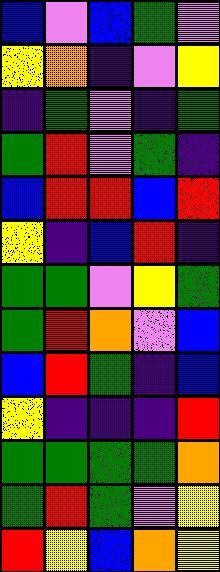[["blue", "violet", "blue", "green", "violet"], ["yellow", "orange", "indigo", "violet", "yellow"], ["indigo", "green", "violet", "indigo", "green"], ["green", "red", "violet", "green", "indigo"], ["blue", "red", "red", "blue", "red"], ["yellow", "indigo", "blue", "red", "indigo"], ["green", "green", "violet", "yellow", "green"], ["green", "red", "orange", "violet", "blue"], ["blue", "red", "green", "indigo", "blue"], ["yellow", "indigo", "indigo", "indigo", "red"], ["green", "green", "green", "green", "orange"], ["green", "red", "green", "violet", "yellow"], ["red", "yellow", "blue", "orange", "yellow"]]